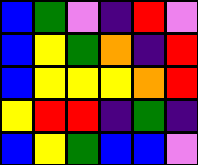[["blue", "green", "violet", "indigo", "red", "violet"], ["blue", "yellow", "green", "orange", "indigo", "red"], ["blue", "yellow", "yellow", "yellow", "orange", "red"], ["yellow", "red", "red", "indigo", "green", "indigo"], ["blue", "yellow", "green", "blue", "blue", "violet"]]